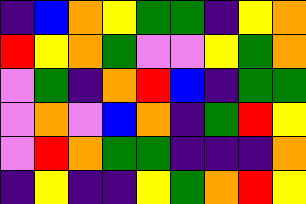[["indigo", "blue", "orange", "yellow", "green", "green", "indigo", "yellow", "orange"], ["red", "yellow", "orange", "green", "violet", "violet", "yellow", "green", "orange"], ["violet", "green", "indigo", "orange", "red", "blue", "indigo", "green", "green"], ["violet", "orange", "violet", "blue", "orange", "indigo", "green", "red", "yellow"], ["violet", "red", "orange", "green", "green", "indigo", "indigo", "indigo", "orange"], ["indigo", "yellow", "indigo", "indigo", "yellow", "green", "orange", "red", "yellow"]]